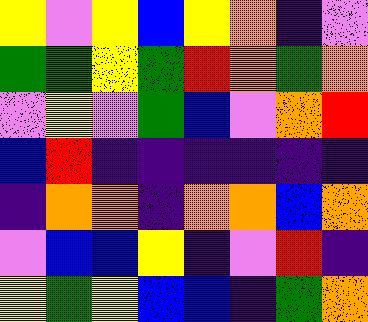[["yellow", "violet", "yellow", "blue", "yellow", "orange", "indigo", "violet"], ["green", "green", "yellow", "green", "red", "orange", "green", "orange"], ["violet", "yellow", "violet", "green", "blue", "violet", "orange", "red"], ["blue", "red", "indigo", "indigo", "indigo", "indigo", "indigo", "indigo"], ["indigo", "orange", "orange", "indigo", "orange", "orange", "blue", "orange"], ["violet", "blue", "blue", "yellow", "indigo", "violet", "red", "indigo"], ["yellow", "green", "yellow", "blue", "blue", "indigo", "green", "orange"]]